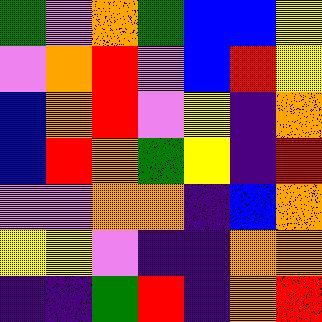[["green", "violet", "orange", "green", "blue", "blue", "yellow"], ["violet", "orange", "red", "violet", "blue", "red", "yellow"], ["blue", "orange", "red", "violet", "yellow", "indigo", "orange"], ["blue", "red", "orange", "green", "yellow", "indigo", "red"], ["violet", "violet", "orange", "orange", "indigo", "blue", "orange"], ["yellow", "yellow", "violet", "indigo", "indigo", "orange", "orange"], ["indigo", "indigo", "green", "red", "indigo", "orange", "red"]]